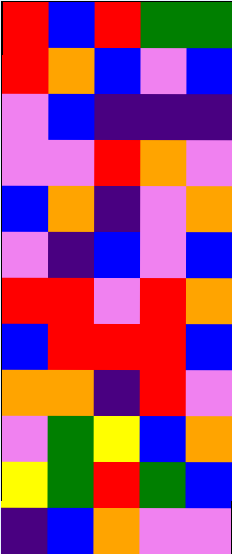[["red", "blue", "red", "green", "green"], ["red", "orange", "blue", "violet", "blue"], ["violet", "blue", "indigo", "indigo", "indigo"], ["violet", "violet", "red", "orange", "violet"], ["blue", "orange", "indigo", "violet", "orange"], ["violet", "indigo", "blue", "violet", "blue"], ["red", "red", "violet", "red", "orange"], ["blue", "red", "red", "red", "blue"], ["orange", "orange", "indigo", "red", "violet"], ["violet", "green", "yellow", "blue", "orange"], ["yellow", "green", "red", "green", "blue"], ["indigo", "blue", "orange", "violet", "violet"]]